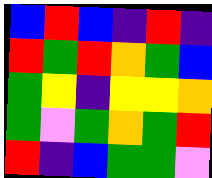[["blue", "red", "blue", "indigo", "red", "indigo"], ["red", "green", "red", "orange", "green", "blue"], ["green", "yellow", "indigo", "yellow", "yellow", "orange"], ["green", "violet", "green", "orange", "green", "red"], ["red", "indigo", "blue", "green", "green", "violet"]]